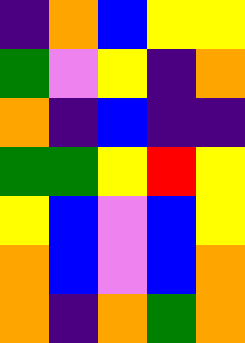[["indigo", "orange", "blue", "yellow", "yellow"], ["green", "violet", "yellow", "indigo", "orange"], ["orange", "indigo", "blue", "indigo", "indigo"], ["green", "green", "yellow", "red", "yellow"], ["yellow", "blue", "violet", "blue", "yellow"], ["orange", "blue", "violet", "blue", "orange"], ["orange", "indigo", "orange", "green", "orange"]]